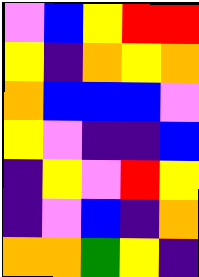[["violet", "blue", "yellow", "red", "red"], ["yellow", "indigo", "orange", "yellow", "orange"], ["orange", "blue", "blue", "blue", "violet"], ["yellow", "violet", "indigo", "indigo", "blue"], ["indigo", "yellow", "violet", "red", "yellow"], ["indigo", "violet", "blue", "indigo", "orange"], ["orange", "orange", "green", "yellow", "indigo"]]